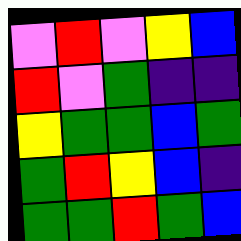[["violet", "red", "violet", "yellow", "blue"], ["red", "violet", "green", "indigo", "indigo"], ["yellow", "green", "green", "blue", "green"], ["green", "red", "yellow", "blue", "indigo"], ["green", "green", "red", "green", "blue"]]